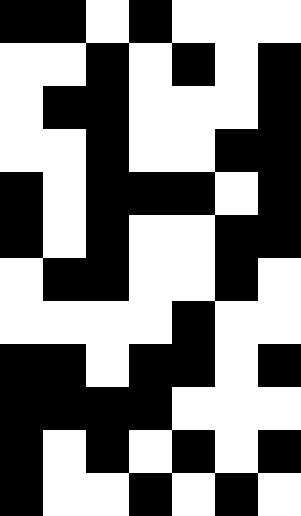[["black", "black", "white", "black", "white", "white", "white"], ["white", "white", "black", "white", "black", "white", "black"], ["white", "black", "black", "white", "white", "white", "black"], ["white", "white", "black", "white", "white", "black", "black"], ["black", "white", "black", "black", "black", "white", "black"], ["black", "white", "black", "white", "white", "black", "black"], ["white", "black", "black", "white", "white", "black", "white"], ["white", "white", "white", "white", "black", "white", "white"], ["black", "black", "white", "black", "black", "white", "black"], ["black", "black", "black", "black", "white", "white", "white"], ["black", "white", "black", "white", "black", "white", "black"], ["black", "white", "white", "black", "white", "black", "white"]]